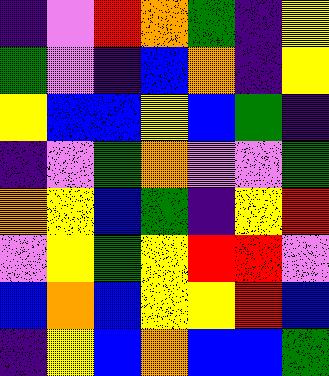[["indigo", "violet", "red", "orange", "green", "indigo", "yellow"], ["green", "violet", "indigo", "blue", "orange", "indigo", "yellow"], ["yellow", "blue", "blue", "yellow", "blue", "green", "indigo"], ["indigo", "violet", "green", "orange", "violet", "violet", "green"], ["orange", "yellow", "blue", "green", "indigo", "yellow", "red"], ["violet", "yellow", "green", "yellow", "red", "red", "violet"], ["blue", "orange", "blue", "yellow", "yellow", "red", "blue"], ["indigo", "yellow", "blue", "orange", "blue", "blue", "green"]]